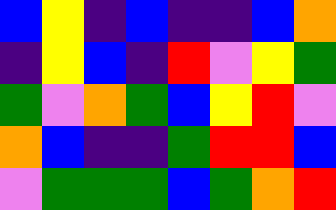[["blue", "yellow", "indigo", "blue", "indigo", "indigo", "blue", "orange"], ["indigo", "yellow", "blue", "indigo", "red", "violet", "yellow", "green"], ["green", "violet", "orange", "green", "blue", "yellow", "red", "violet"], ["orange", "blue", "indigo", "indigo", "green", "red", "red", "blue"], ["violet", "green", "green", "green", "blue", "green", "orange", "red"]]